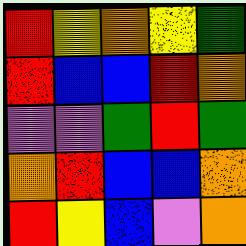[["red", "yellow", "orange", "yellow", "green"], ["red", "blue", "blue", "red", "orange"], ["violet", "violet", "green", "red", "green"], ["orange", "red", "blue", "blue", "orange"], ["red", "yellow", "blue", "violet", "orange"]]